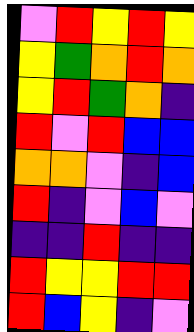[["violet", "red", "yellow", "red", "yellow"], ["yellow", "green", "orange", "red", "orange"], ["yellow", "red", "green", "orange", "indigo"], ["red", "violet", "red", "blue", "blue"], ["orange", "orange", "violet", "indigo", "blue"], ["red", "indigo", "violet", "blue", "violet"], ["indigo", "indigo", "red", "indigo", "indigo"], ["red", "yellow", "yellow", "red", "red"], ["red", "blue", "yellow", "indigo", "violet"]]